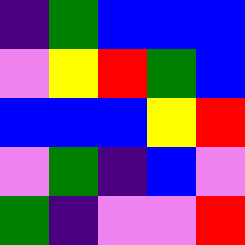[["indigo", "green", "blue", "blue", "blue"], ["violet", "yellow", "red", "green", "blue"], ["blue", "blue", "blue", "yellow", "red"], ["violet", "green", "indigo", "blue", "violet"], ["green", "indigo", "violet", "violet", "red"]]